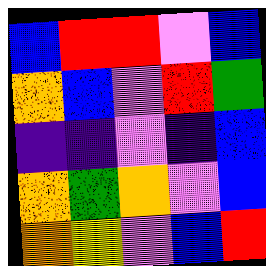[["blue", "red", "red", "violet", "blue"], ["orange", "blue", "violet", "red", "green"], ["indigo", "indigo", "violet", "indigo", "blue"], ["orange", "green", "orange", "violet", "blue"], ["orange", "yellow", "violet", "blue", "red"]]